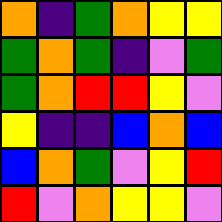[["orange", "indigo", "green", "orange", "yellow", "yellow"], ["green", "orange", "green", "indigo", "violet", "green"], ["green", "orange", "red", "red", "yellow", "violet"], ["yellow", "indigo", "indigo", "blue", "orange", "blue"], ["blue", "orange", "green", "violet", "yellow", "red"], ["red", "violet", "orange", "yellow", "yellow", "violet"]]